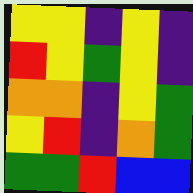[["yellow", "yellow", "indigo", "yellow", "indigo"], ["red", "yellow", "green", "yellow", "indigo"], ["orange", "orange", "indigo", "yellow", "green"], ["yellow", "red", "indigo", "orange", "green"], ["green", "green", "red", "blue", "blue"]]